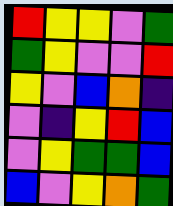[["red", "yellow", "yellow", "violet", "green"], ["green", "yellow", "violet", "violet", "red"], ["yellow", "violet", "blue", "orange", "indigo"], ["violet", "indigo", "yellow", "red", "blue"], ["violet", "yellow", "green", "green", "blue"], ["blue", "violet", "yellow", "orange", "green"]]